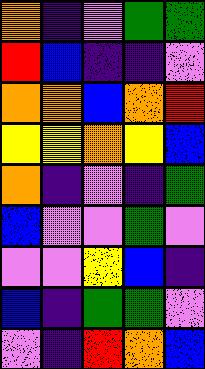[["orange", "indigo", "violet", "green", "green"], ["red", "blue", "indigo", "indigo", "violet"], ["orange", "orange", "blue", "orange", "red"], ["yellow", "yellow", "orange", "yellow", "blue"], ["orange", "indigo", "violet", "indigo", "green"], ["blue", "violet", "violet", "green", "violet"], ["violet", "violet", "yellow", "blue", "indigo"], ["blue", "indigo", "green", "green", "violet"], ["violet", "indigo", "red", "orange", "blue"]]